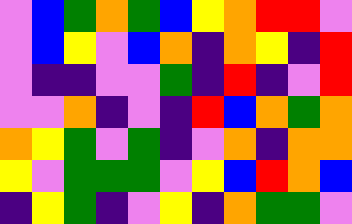[["violet", "blue", "green", "orange", "green", "blue", "yellow", "orange", "red", "red", "violet"], ["violet", "blue", "yellow", "violet", "blue", "orange", "indigo", "orange", "yellow", "indigo", "red"], ["violet", "indigo", "indigo", "violet", "violet", "green", "indigo", "red", "indigo", "violet", "red"], ["violet", "violet", "orange", "indigo", "violet", "indigo", "red", "blue", "orange", "green", "orange"], ["orange", "yellow", "green", "violet", "green", "indigo", "violet", "orange", "indigo", "orange", "orange"], ["yellow", "violet", "green", "green", "green", "violet", "yellow", "blue", "red", "orange", "blue"], ["indigo", "yellow", "green", "indigo", "violet", "yellow", "indigo", "orange", "green", "green", "violet"]]